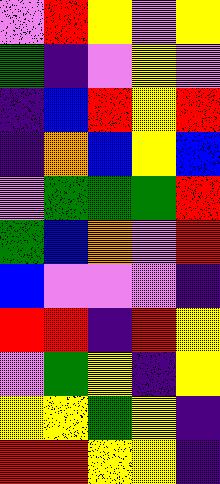[["violet", "red", "yellow", "violet", "yellow"], ["green", "indigo", "violet", "yellow", "violet"], ["indigo", "blue", "red", "yellow", "red"], ["indigo", "orange", "blue", "yellow", "blue"], ["violet", "green", "green", "green", "red"], ["green", "blue", "orange", "violet", "red"], ["blue", "violet", "violet", "violet", "indigo"], ["red", "red", "indigo", "red", "yellow"], ["violet", "green", "yellow", "indigo", "yellow"], ["yellow", "yellow", "green", "yellow", "indigo"], ["red", "red", "yellow", "yellow", "indigo"]]